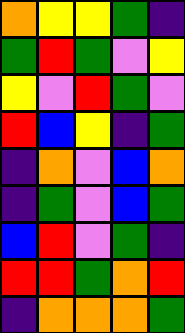[["orange", "yellow", "yellow", "green", "indigo"], ["green", "red", "green", "violet", "yellow"], ["yellow", "violet", "red", "green", "violet"], ["red", "blue", "yellow", "indigo", "green"], ["indigo", "orange", "violet", "blue", "orange"], ["indigo", "green", "violet", "blue", "green"], ["blue", "red", "violet", "green", "indigo"], ["red", "red", "green", "orange", "red"], ["indigo", "orange", "orange", "orange", "green"]]